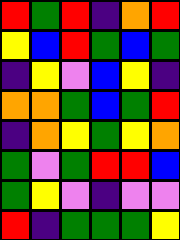[["red", "green", "red", "indigo", "orange", "red"], ["yellow", "blue", "red", "green", "blue", "green"], ["indigo", "yellow", "violet", "blue", "yellow", "indigo"], ["orange", "orange", "green", "blue", "green", "red"], ["indigo", "orange", "yellow", "green", "yellow", "orange"], ["green", "violet", "green", "red", "red", "blue"], ["green", "yellow", "violet", "indigo", "violet", "violet"], ["red", "indigo", "green", "green", "green", "yellow"]]